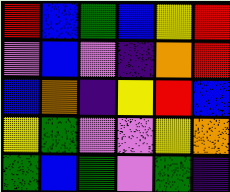[["red", "blue", "green", "blue", "yellow", "red"], ["violet", "blue", "violet", "indigo", "orange", "red"], ["blue", "orange", "indigo", "yellow", "red", "blue"], ["yellow", "green", "violet", "violet", "yellow", "orange"], ["green", "blue", "green", "violet", "green", "indigo"]]